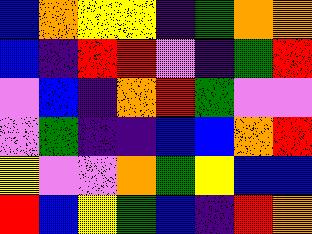[["blue", "orange", "yellow", "yellow", "indigo", "green", "orange", "orange"], ["blue", "indigo", "red", "red", "violet", "indigo", "green", "red"], ["violet", "blue", "indigo", "orange", "red", "green", "violet", "violet"], ["violet", "green", "indigo", "indigo", "blue", "blue", "orange", "red"], ["yellow", "violet", "violet", "orange", "green", "yellow", "blue", "blue"], ["red", "blue", "yellow", "green", "blue", "indigo", "red", "orange"]]